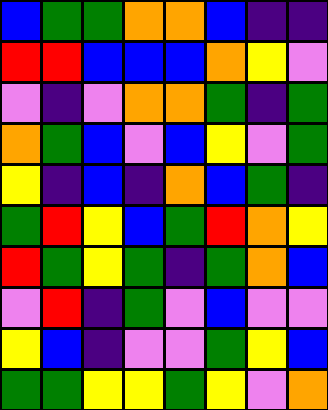[["blue", "green", "green", "orange", "orange", "blue", "indigo", "indigo"], ["red", "red", "blue", "blue", "blue", "orange", "yellow", "violet"], ["violet", "indigo", "violet", "orange", "orange", "green", "indigo", "green"], ["orange", "green", "blue", "violet", "blue", "yellow", "violet", "green"], ["yellow", "indigo", "blue", "indigo", "orange", "blue", "green", "indigo"], ["green", "red", "yellow", "blue", "green", "red", "orange", "yellow"], ["red", "green", "yellow", "green", "indigo", "green", "orange", "blue"], ["violet", "red", "indigo", "green", "violet", "blue", "violet", "violet"], ["yellow", "blue", "indigo", "violet", "violet", "green", "yellow", "blue"], ["green", "green", "yellow", "yellow", "green", "yellow", "violet", "orange"]]